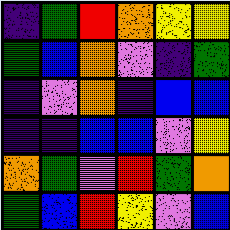[["indigo", "green", "red", "orange", "yellow", "yellow"], ["green", "blue", "orange", "violet", "indigo", "green"], ["indigo", "violet", "orange", "indigo", "blue", "blue"], ["indigo", "indigo", "blue", "blue", "violet", "yellow"], ["orange", "green", "violet", "red", "green", "orange"], ["green", "blue", "red", "yellow", "violet", "blue"]]